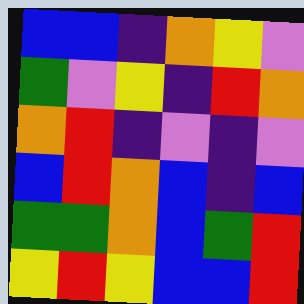[["blue", "blue", "indigo", "orange", "yellow", "violet"], ["green", "violet", "yellow", "indigo", "red", "orange"], ["orange", "red", "indigo", "violet", "indigo", "violet"], ["blue", "red", "orange", "blue", "indigo", "blue"], ["green", "green", "orange", "blue", "green", "red"], ["yellow", "red", "yellow", "blue", "blue", "red"]]